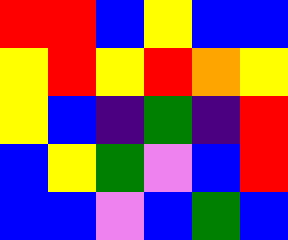[["red", "red", "blue", "yellow", "blue", "blue"], ["yellow", "red", "yellow", "red", "orange", "yellow"], ["yellow", "blue", "indigo", "green", "indigo", "red"], ["blue", "yellow", "green", "violet", "blue", "red"], ["blue", "blue", "violet", "blue", "green", "blue"]]